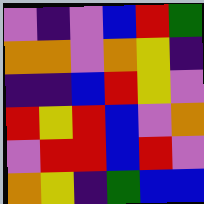[["violet", "indigo", "violet", "blue", "red", "green"], ["orange", "orange", "violet", "orange", "yellow", "indigo"], ["indigo", "indigo", "blue", "red", "yellow", "violet"], ["red", "yellow", "red", "blue", "violet", "orange"], ["violet", "red", "red", "blue", "red", "violet"], ["orange", "yellow", "indigo", "green", "blue", "blue"]]